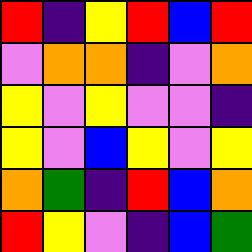[["red", "indigo", "yellow", "red", "blue", "red"], ["violet", "orange", "orange", "indigo", "violet", "orange"], ["yellow", "violet", "yellow", "violet", "violet", "indigo"], ["yellow", "violet", "blue", "yellow", "violet", "yellow"], ["orange", "green", "indigo", "red", "blue", "orange"], ["red", "yellow", "violet", "indigo", "blue", "green"]]